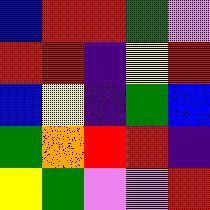[["blue", "red", "red", "green", "violet"], ["red", "red", "indigo", "yellow", "red"], ["blue", "yellow", "indigo", "green", "blue"], ["green", "orange", "red", "red", "indigo"], ["yellow", "green", "violet", "violet", "red"]]